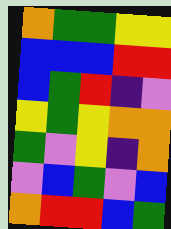[["orange", "green", "green", "yellow", "yellow"], ["blue", "blue", "blue", "red", "red"], ["blue", "green", "red", "indigo", "violet"], ["yellow", "green", "yellow", "orange", "orange"], ["green", "violet", "yellow", "indigo", "orange"], ["violet", "blue", "green", "violet", "blue"], ["orange", "red", "red", "blue", "green"]]